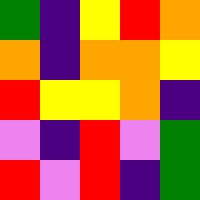[["green", "indigo", "yellow", "red", "orange"], ["orange", "indigo", "orange", "orange", "yellow"], ["red", "yellow", "yellow", "orange", "indigo"], ["violet", "indigo", "red", "violet", "green"], ["red", "violet", "red", "indigo", "green"]]